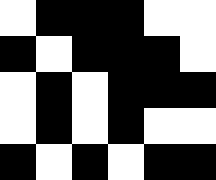[["white", "black", "black", "black", "white", "white"], ["black", "white", "black", "black", "black", "white"], ["white", "black", "white", "black", "black", "black"], ["white", "black", "white", "black", "white", "white"], ["black", "white", "black", "white", "black", "black"]]